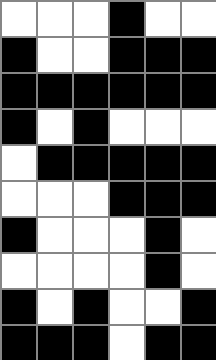[["white", "white", "white", "black", "white", "white"], ["black", "white", "white", "black", "black", "black"], ["black", "black", "black", "black", "black", "black"], ["black", "white", "black", "white", "white", "white"], ["white", "black", "black", "black", "black", "black"], ["white", "white", "white", "black", "black", "black"], ["black", "white", "white", "white", "black", "white"], ["white", "white", "white", "white", "black", "white"], ["black", "white", "black", "white", "white", "black"], ["black", "black", "black", "white", "black", "black"]]